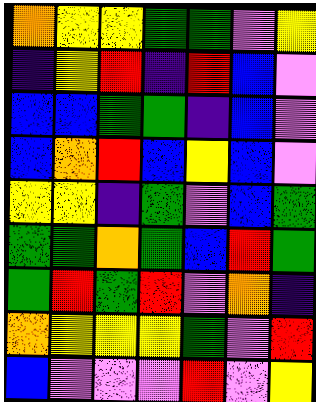[["orange", "yellow", "yellow", "green", "green", "violet", "yellow"], ["indigo", "yellow", "red", "indigo", "red", "blue", "violet"], ["blue", "blue", "green", "green", "indigo", "blue", "violet"], ["blue", "orange", "red", "blue", "yellow", "blue", "violet"], ["yellow", "yellow", "indigo", "green", "violet", "blue", "green"], ["green", "green", "orange", "green", "blue", "red", "green"], ["green", "red", "green", "red", "violet", "orange", "indigo"], ["orange", "yellow", "yellow", "yellow", "green", "violet", "red"], ["blue", "violet", "violet", "violet", "red", "violet", "yellow"]]